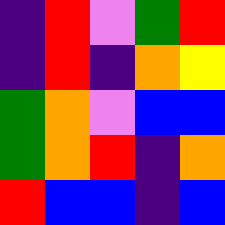[["indigo", "red", "violet", "green", "red"], ["indigo", "red", "indigo", "orange", "yellow"], ["green", "orange", "violet", "blue", "blue"], ["green", "orange", "red", "indigo", "orange"], ["red", "blue", "blue", "indigo", "blue"]]